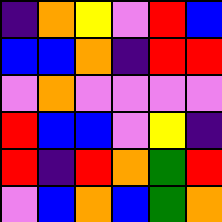[["indigo", "orange", "yellow", "violet", "red", "blue"], ["blue", "blue", "orange", "indigo", "red", "red"], ["violet", "orange", "violet", "violet", "violet", "violet"], ["red", "blue", "blue", "violet", "yellow", "indigo"], ["red", "indigo", "red", "orange", "green", "red"], ["violet", "blue", "orange", "blue", "green", "orange"]]